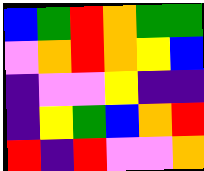[["blue", "green", "red", "orange", "green", "green"], ["violet", "orange", "red", "orange", "yellow", "blue"], ["indigo", "violet", "violet", "yellow", "indigo", "indigo"], ["indigo", "yellow", "green", "blue", "orange", "red"], ["red", "indigo", "red", "violet", "violet", "orange"]]